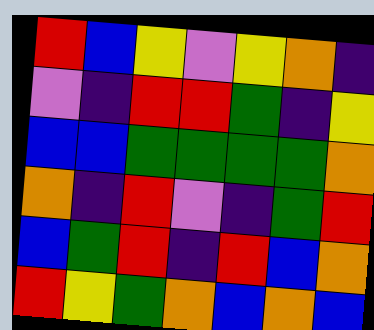[["red", "blue", "yellow", "violet", "yellow", "orange", "indigo"], ["violet", "indigo", "red", "red", "green", "indigo", "yellow"], ["blue", "blue", "green", "green", "green", "green", "orange"], ["orange", "indigo", "red", "violet", "indigo", "green", "red"], ["blue", "green", "red", "indigo", "red", "blue", "orange"], ["red", "yellow", "green", "orange", "blue", "orange", "blue"]]